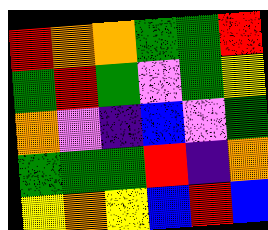[["red", "orange", "orange", "green", "green", "red"], ["green", "red", "green", "violet", "green", "yellow"], ["orange", "violet", "indigo", "blue", "violet", "green"], ["green", "green", "green", "red", "indigo", "orange"], ["yellow", "orange", "yellow", "blue", "red", "blue"]]